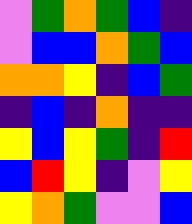[["violet", "green", "orange", "green", "blue", "indigo"], ["violet", "blue", "blue", "orange", "green", "blue"], ["orange", "orange", "yellow", "indigo", "blue", "green"], ["indigo", "blue", "indigo", "orange", "indigo", "indigo"], ["yellow", "blue", "yellow", "green", "indigo", "red"], ["blue", "red", "yellow", "indigo", "violet", "yellow"], ["yellow", "orange", "green", "violet", "violet", "blue"]]